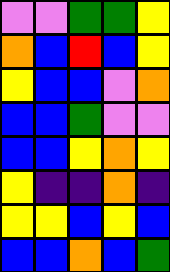[["violet", "violet", "green", "green", "yellow"], ["orange", "blue", "red", "blue", "yellow"], ["yellow", "blue", "blue", "violet", "orange"], ["blue", "blue", "green", "violet", "violet"], ["blue", "blue", "yellow", "orange", "yellow"], ["yellow", "indigo", "indigo", "orange", "indigo"], ["yellow", "yellow", "blue", "yellow", "blue"], ["blue", "blue", "orange", "blue", "green"]]